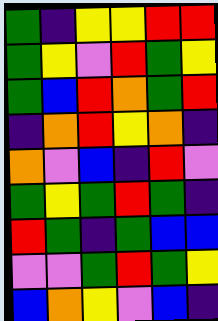[["green", "indigo", "yellow", "yellow", "red", "red"], ["green", "yellow", "violet", "red", "green", "yellow"], ["green", "blue", "red", "orange", "green", "red"], ["indigo", "orange", "red", "yellow", "orange", "indigo"], ["orange", "violet", "blue", "indigo", "red", "violet"], ["green", "yellow", "green", "red", "green", "indigo"], ["red", "green", "indigo", "green", "blue", "blue"], ["violet", "violet", "green", "red", "green", "yellow"], ["blue", "orange", "yellow", "violet", "blue", "indigo"]]